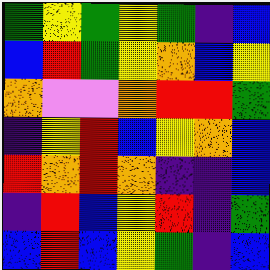[["green", "yellow", "green", "yellow", "green", "indigo", "blue"], ["blue", "red", "green", "yellow", "orange", "blue", "yellow"], ["orange", "violet", "violet", "orange", "red", "red", "green"], ["indigo", "yellow", "red", "blue", "yellow", "orange", "blue"], ["red", "orange", "red", "orange", "indigo", "indigo", "blue"], ["indigo", "red", "blue", "yellow", "red", "indigo", "green"], ["blue", "red", "blue", "yellow", "green", "indigo", "blue"]]